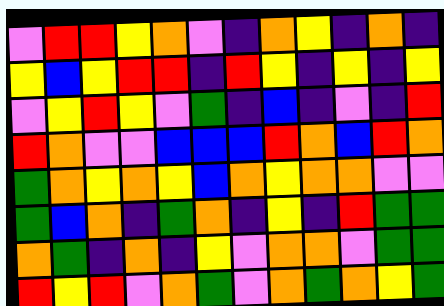[["violet", "red", "red", "yellow", "orange", "violet", "indigo", "orange", "yellow", "indigo", "orange", "indigo"], ["yellow", "blue", "yellow", "red", "red", "indigo", "red", "yellow", "indigo", "yellow", "indigo", "yellow"], ["violet", "yellow", "red", "yellow", "violet", "green", "indigo", "blue", "indigo", "violet", "indigo", "red"], ["red", "orange", "violet", "violet", "blue", "blue", "blue", "red", "orange", "blue", "red", "orange"], ["green", "orange", "yellow", "orange", "yellow", "blue", "orange", "yellow", "orange", "orange", "violet", "violet"], ["green", "blue", "orange", "indigo", "green", "orange", "indigo", "yellow", "indigo", "red", "green", "green"], ["orange", "green", "indigo", "orange", "indigo", "yellow", "violet", "orange", "orange", "violet", "green", "green"], ["red", "yellow", "red", "violet", "orange", "green", "violet", "orange", "green", "orange", "yellow", "green"]]